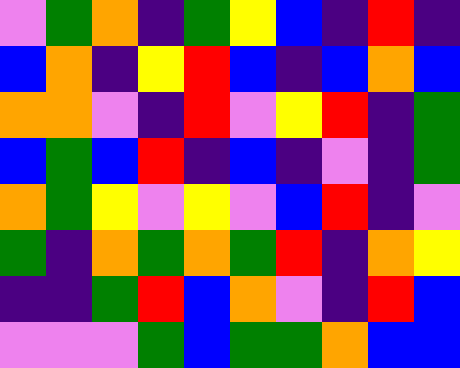[["violet", "green", "orange", "indigo", "green", "yellow", "blue", "indigo", "red", "indigo"], ["blue", "orange", "indigo", "yellow", "red", "blue", "indigo", "blue", "orange", "blue"], ["orange", "orange", "violet", "indigo", "red", "violet", "yellow", "red", "indigo", "green"], ["blue", "green", "blue", "red", "indigo", "blue", "indigo", "violet", "indigo", "green"], ["orange", "green", "yellow", "violet", "yellow", "violet", "blue", "red", "indigo", "violet"], ["green", "indigo", "orange", "green", "orange", "green", "red", "indigo", "orange", "yellow"], ["indigo", "indigo", "green", "red", "blue", "orange", "violet", "indigo", "red", "blue"], ["violet", "violet", "violet", "green", "blue", "green", "green", "orange", "blue", "blue"]]